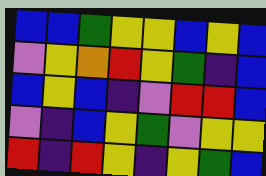[["blue", "blue", "green", "yellow", "yellow", "blue", "yellow", "blue"], ["violet", "yellow", "orange", "red", "yellow", "green", "indigo", "blue"], ["blue", "yellow", "blue", "indigo", "violet", "red", "red", "blue"], ["violet", "indigo", "blue", "yellow", "green", "violet", "yellow", "yellow"], ["red", "indigo", "red", "yellow", "indigo", "yellow", "green", "blue"]]